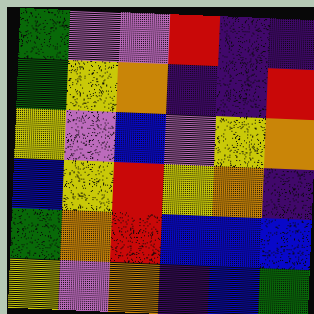[["green", "violet", "violet", "red", "indigo", "indigo"], ["green", "yellow", "orange", "indigo", "indigo", "red"], ["yellow", "violet", "blue", "violet", "yellow", "orange"], ["blue", "yellow", "red", "yellow", "orange", "indigo"], ["green", "orange", "red", "blue", "blue", "blue"], ["yellow", "violet", "orange", "indigo", "blue", "green"]]